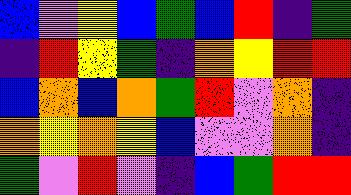[["blue", "violet", "yellow", "blue", "green", "blue", "red", "indigo", "green"], ["indigo", "red", "yellow", "green", "indigo", "orange", "yellow", "red", "red"], ["blue", "orange", "blue", "orange", "green", "red", "violet", "orange", "indigo"], ["orange", "yellow", "orange", "yellow", "blue", "violet", "violet", "orange", "indigo"], ["green", "violet", "red", "violet", "indigo", "blue", "green", "red", "red"]]